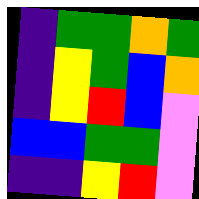[["indigo", "green", "green", "orange", "green"], ["indigo", "yellow", "green", "blue", "orange"], ["indigo", "yellow", "red", "blue", "violet"], ["blue", "blue", "green", "green", "violet"], ["indigo", "indigo", "yellow", "red", "violet"]]